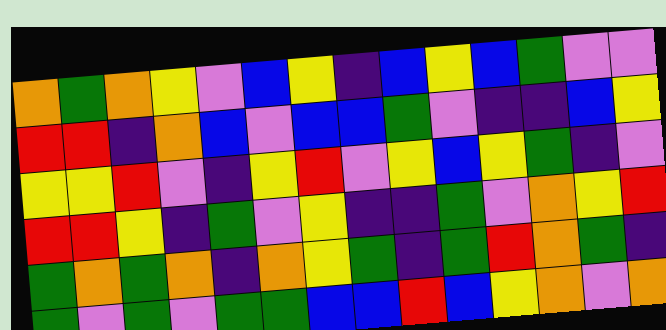[["orange", "green", "orange", "yellow", "violet", "blue", "yellow", "indigo", "blue", "yellow", "blue", "green", "violet", "violet"], ["red", "red", "indigo", "orange", "blue", "violet", "blue", "blue", "green", "violet", "indigo", "indigo", "blue", "yellow"], ["yellow", "yellow", "red", "violet", "indigo", "yellow", "red", "violet", "yellow", "blue", "yellow", "green", "indigo", "violet"], ["red", "red", "yellow", "indigo", "green", "violet", "yellow", "indigo", "indigo", "green", "violet", "orange", "yellow", "red"], ["green", "orange", "green", "orange", "indigo", "orange", "yellow", "green", "indigo", "green", "red", "orange", "green", "indigo"], ["green", "violet", "green", "violet", "green", "green", "blue", "blue", "red", "blue", "yellow", "orange", "violet", "orange"]]